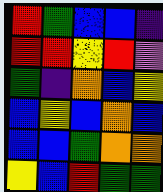[["red", "green", "blue", "blue", "indigo"], ["red", "red", "yellow", "red", "violet"], ["green", "indigo", "orange", "blue", "yellow"], ["blue", "yellow", "blue", "orange", "blue"], ["blue", "blue", "green", "orange", "orange"], ["yellow", "blue", "red", "green", "green"]]